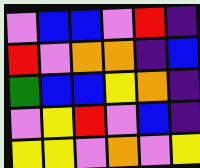[["violet", "blue", "blue", "violet", "red", "indigo"], ["red", "violet", "orange", "orange", "indigo", "blue"], ["green", "blue", "blue", "yellow", "orange", "indigo"], ["violet", "yellow", "red", "violet", "blue", "indigo"], ["yellow", "yellow", "violet", "orange", "violet", "yellow"]]